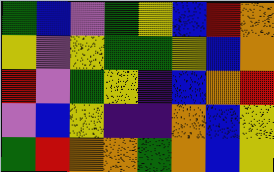[["green", "blue", "violet", "green", "yellow", "blue", "red", "orange"], ["yellow", "violet", "yellow", "green", "green", "yellow", "blue", "orange"], ["red", "violet", "green", "yellow", "indigo", "blue", "orange", "red"], ["violet", "blue", "yellow", "indigo", "indigo", "orange", "blue", "yellow"], ["green", "red", "orange", "orange", "green", "orange", "blue", "yellow"]]